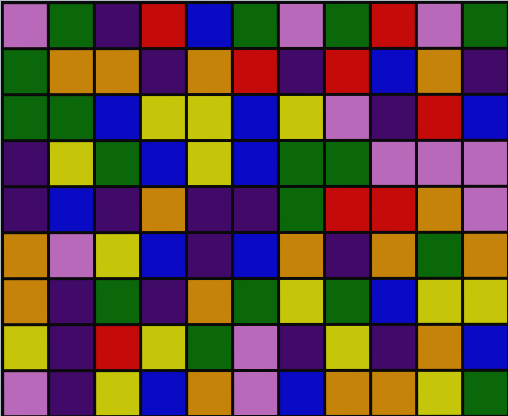[["violet", "green", "indigo", "red", "blue", "green", "violet", "green", "red", "violet", "green"], ["green", "orange", "orange", "indigo", "orange", "red", "indigo", "red", "blue", "orange", "indigo"], ["green", "green", "blue", "yellow", "yellow", "blue", "yellow", "violet", "indigo", "red", "blue"], ["indigo", "yellow", "green", "blue", "yellow", "blue", "green", "green", "violet", "violet", "violet"], ["indigo", "blue", "indigo", "orange", "indigo", "indigo", "green", "red", "red", "orange", "violet"], ["orange", "violet", "yellow", "blue", "indigo", "blue", "orange", "indigo", "orange", "green", "orange"], ["orange", "indigo", "green", "indigo", "orange", "green", "yellow", "green", "blue", "yellow", "yellow"], ["yellow", "indigo", "red", "yellow", "green", "violet", "indigo", "yellow", "indigo", "orange", "blue"], ["violet", "indigo", "yellow", "blue", "orange", "violet", "blue", "orange", "orange", "yellow", "green"]]